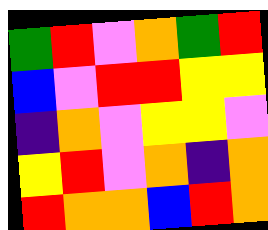[["green", "red", "violet", "orange", "green", "red"], ["blue", "violet", "red", "red", "yellow", "yellow"], ["indigo", "orange", "violet", "yellow", "yellow", "violet"], ["yellow", "red", "violet", "orange", "indigo", "orange"], ["red", "orange", "orange", "blue", "red", "orange"]]